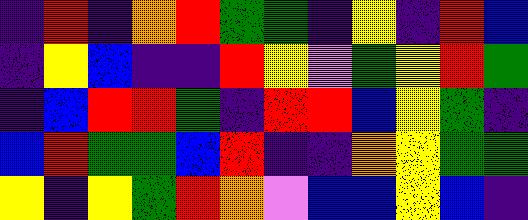[["indigo", "red", "indigo", "orange", "red", "green", "green", "indigo", "yellow", "indigo", "red", "blue"], ["indigo", "yellow", "blue", "indigo", "indigo", "red", "yellow", "violet", "green", "yellow", "red", "green"], ["indigo", "blue", "red", "red", "green", "indigo", "red", "red", "blue", "yellow", "green", "indigo"], ["blue", "red", "green", "green", "blue", "red", "indigo", "indigo", "orange", "yellow", "green", "green"], ["yellow", "indigo", "yellow", "green", "red", "orange", "violet", "blue", "blue", "yellow", "blue", "indigo"]]